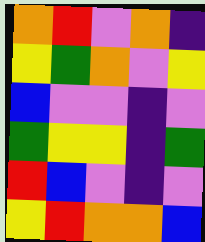[["orange", "red", "violet", "orange", "indigo"], ["yellow", "green", "orange", "violet", "yellow"], ["blue", "violet", "violet", "indigo", "violet"], ["green", "yellow", "yellow", "indigo", "green"], ["red", "blue", "violet", "indigo", "violet"], ["yellow", "red", "orange", "orange", "blue"]]